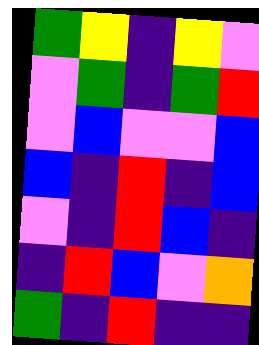[["green", "yellow", "indigo", "yellow", "violet"], ["violet", "green", "indigo", "green", "red"], ["violet", "blue", "violet", "violet", "blue"], ["blue", "indigo", "red", "indigo", "blue"], ["violet", "indigo", "red", "blue", "indigo"], ["indigo", "red", "blue", "violet", "orange"], ["green", "indigo", "red", "indigo", "indigo"]]